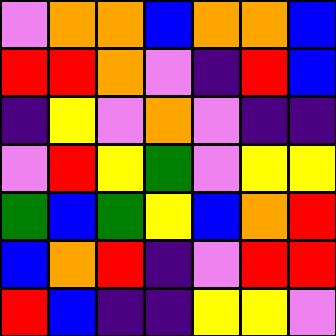[["violet", "orange", "orange", "blue", "orange", "orange", "blue"], ["red", "red", "orange", "violet", "indigo", "red", "blue"], ["indigo", "yellow", "violet", "orange", "violet", "indigo", "indigo"], ["violet", "red", "yellow", "green", "violet", "yellow", "yellow"], ["green", "blue", "green", "yellow", "blue", "orange", "red"], ["blue", "orange", "red", "indigo", "violet", "red", "red"], ["red", "blue", "indigo", "indigo", "yellow", "yellow", "violet"]]